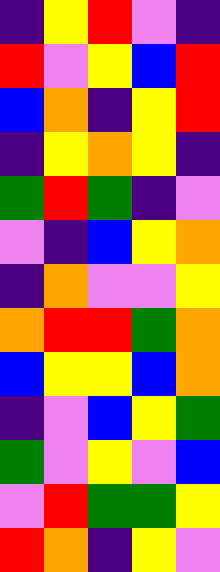[["indigo", "yellow", "red", "violet", "indigo"], ["red", "violet", "yellow", "blue", "red"], ["blue", "orange", "indigo", "yellow", "red"], ["indigo", "yellow", "orange", "yellow", "indigo"], ["green", "red", "green", "indigo", "violet"], ["violet", "indigo", "blue", "yellow", "orange"], ["indigo", "orange", "violet", "violet", "yellow"], ["orange", "red", "red", "green", "orange"], ["blue", "yellow", "yellow", "blue", "orange"], ["indigo", "violet", "blue", "yellow", "green"], ["green", "violet", "yellow", "violet", "blue"], ["violet", "red", "green", "green", "yellow"], ["red", "orange", "indigo", "yellow", "violet"]]